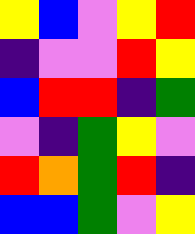[["yellow", "blue", "violet", "yellow", "red"], ["indigo", "violet", "violet", "red", "yellow"], ["blue", "red", "red", "indigo", "green"], ["violet", "indigo", "green", "yellow", "violet"], ["red", "orange", "green", "red", "indigo"], ["blue", "blue", "green", "violet", "yellow"]]